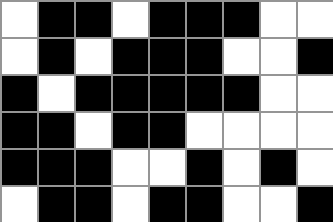[["white", "black", "black", "white", "black", "black", "black", "white", "white"], ["white", "black", "white", "black", "black", "black", "white", "white", "black"], ["black", "white", "black", "black", "black", "black", "black", "white", "white"], ["black", "black", "white", "black", "black", "white", "white", "white", "white"], ["black", "black", "black", "white", "white", "black", "white", "black", "white"], ["white", "black", "black", "white", "black", "black", "white", "white", "black"]]